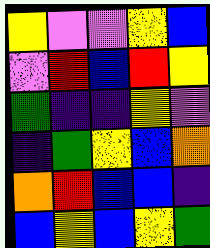[["yellow", "violet", "violet", "yellow", "blue"], ["violet", "red", "blue", "red", "yellow"], ["green", "indigo", "indigo", "yellow", "violet"], ["indigo", "green", "yellow", "blue", "orange"], ["orange", "red", "blue", "blue", "indigo"], ["blue", "yellow", "blue", "yellow", "green"]]